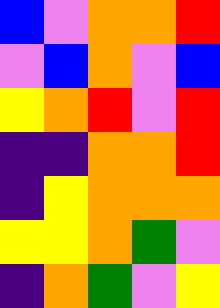[["blue", "violet", "orange", "orange", "red"], ["violet", "blue", "orange", "violet", "blue"], ["yellow", "orange", "red", "violet", "red"], ["indigo", "indigo", "orange", "orange", "red"], ["indigo", "yellow", "orange", "orange", "orange"], ["yellow", "yellow", "orange", "green", "violet"], ["indigo", "orange", "green", "violet", "yellow"]]